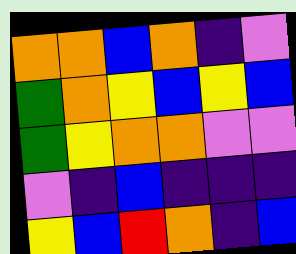[["orange", "orange", "blue", "orange", "indigo", "violet"], ["green", "orange", "yellow", "blue", "yellow", "blue"], ["green", "yellow", "orange", "orange", "violet", "violet"], ["violet", "indigo", "blue", "indigo", "indigo", "indigo"], ["yellow", "blue", "red", "orange", "indigo", "blue"]]